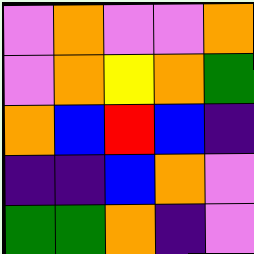[["violet", "orange", "violet", "violet", "orange"], ["violet", "orange", "yellow", "orange", "green"], ["orange", "blue", "red", "blue", "indigo"], ["indigo", "indigo", "blue", "orange", "violet"], ["green", "green", "orange", "indigo", "violet"]]